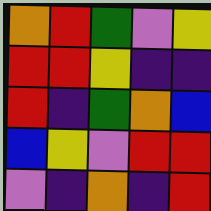[["orange", "red", "green", "violet", "yellow"], ["red", "red", "yellow", "indigo", "indigo"], ["red", "indigo", "green", "orange", "blue"], ["blue", "yellow", "violet", "red", "red"], ["violet", "indigo", "orange", "indigo", "red"]]